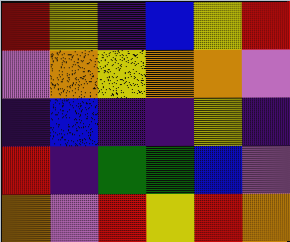[["red", "yellow", "indigo", "blue", "yellow", "red"], ["violet", "orange", "yellow", "orange", "orange", "violet"], ["indigo", "blue", "indigo", "indigo", "yellow", "indigo"], ["red", "indigo", "green", "green", "blue", "violet"], ["orange", "violet", "red", "yellow", "red", "orange"]]